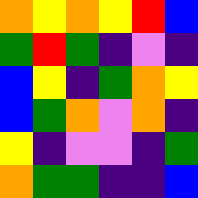[["orange", "yellow", "orange", "yellow", "red", "blue"], ["green", "red", "green", "indigo", "violet", "indigo"], ["blue", "yellow", "indigo", "green", "orange", "yellow"], ["blue", "green", "orange", "violet", "orange", "indigo"], ["yellow", "indigo", "violet", "violet", "indigo", "green"], ["orange", "green", "green", "indigo", "indigo", "blue"]]